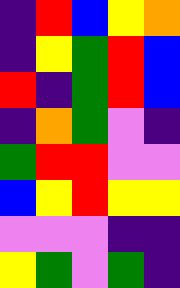[["indigo", "red", "blue", "yellow", "orange"], ["indigo", "yellow", "green", "red", "blue"], ["red", "indigo", "green", "red", "blue"], ["indigo", "orange", "green", "violet", "indigo"], ["green", "red", "red", "violet", "violet"], ["blue", "yellow", "red", "yellow", "yellow"], ["violet", "violet", "violet", "indigo", "indigo"], ["yellow", "green", "violet", "green", "indigo"]]